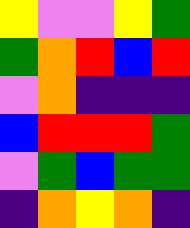[["yellow", "violet", "violet", "yellow", "green"], ["green", "orange", "red", "blue", "red"], ["violet", "orange", "indigo", "indigo", "indigo"], ["blue", "red", "red", "red", "green"], ["violet", "green", "blue", "green", "green"], ["indigo", "orange", "yellow", "orange", "indigo"]]